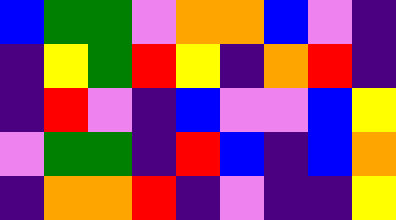[["blue", "green", "green", "violet", "orange", "orange", "blue", "violet", "indigo"], ["indigo", "yellow", "green", "red", "yellow", "indigo", "orange", "red", "indigo"], ["indigo", "red", "violet", "indigo", "blue", "violet", "violet", "blue", "yellow"], ["violet", "green", "green", "indigo", "red", "blue", "indigo", "blue", "orange"], ["indigo", "orange", "orange", "red", "indigo", "violet", "indigo", "indigo", "yellow"]]